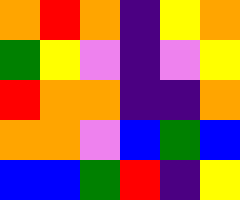[["orange", "red", "orange", "indigo", "yellow", "orange"], ["green", "yellow", "violet", "indigo", "violet", "yellow"], ["red", "orange", "orange", "indigo", "indigo", "orange"], ["orange", "orange", "violet", "blue", "green", "blue"], ["blue", "blue", "green", "red", "indigo", "yellow"]]